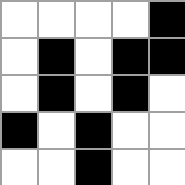[["white", "white", "white", "white", "black"], ["white", "black", "white", "black", "black"], ["white", "black", "white", "black", "white"], ["black", "white", "black", "white", "white"], ["white", "white", "black", "white", "white"]]